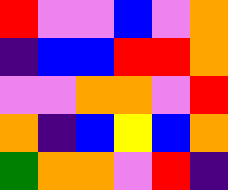[["red", "violet", "violet", "blue", "violet", "orange"], ["indigo", "blue", "blue", "red", "red", "orange"], ["violet", "violet", "orange", "orange", "violet", "red"], ["orange", "indigo", "blue", "yellow", "blue", "orange"], ["green", "orange", "orange", "violet", "red", "indigo"]]